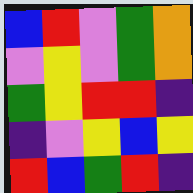[["blue", "red", "violet", "green", "orange"], ["violet", "yellow", "violet", "green", "orange"], ["green", "yellow", "red", "red", "indigo"], ["indigo", "violet", "yellow", "blue", "yellow"], ["red", "blue", "green", "red", "indigo"]]